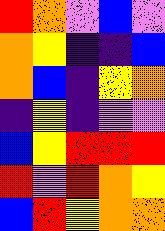[["red", "orange", "violet", "blue", "violet"], ["orange", "yellow", "indigo", "indigo", "blue"], ["orange", "blue", "indigo", "yellow", "orange"], ["indigo", "yellow", "indigo", "violet", "violet"], ["blue", "yellow", "red", "red", "red"], ["red", "violet", "red", "orange", "yellow"], ["blue", "red", "yellow", "orange", "orange"]]